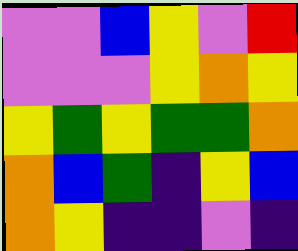[["violet", "violet", "blue", "yellow", "violet", "red"], ["violet", "violet", "violet", "yellow", "orange", "yellow"], ["yellow", "green", "yellow", "green", "green", "orange"], ["orange", "blue", "green", "indigo", "yellow", "blue"], ["orange", "yellow", "indigo", "indigo", "violet", "indigo"]]